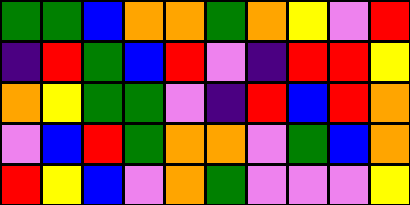[["green", "green", "blue", "orange", "orange", "green", "orange", "yellow", "violet", "red"], ["indigo", "red", "green", "blue", "red", "violet", "indigo", "red", "red", "yellow"], ["orange", "yellow", "green", "green", "violet", "indigo", "red", "blue", "red", "orange"], ["violet", "blue", "red", "green", "orange", "orange", "violet", "green", "blue", "orange"], ["red", "yellow", "blue", "violet", "orange", "green", "violet", "violet", "violet", "yellow"]]